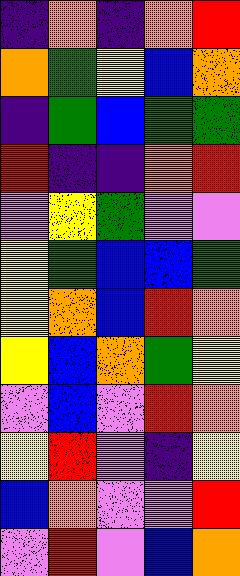[["indigo", "orange", "indigo", "orange", "red"], ["orange", "green", "yellow", "blue", "orange"], ["indigo", "green", "blue", "green", "green"], ["red", "indigo", "indigo", "orange", "red"], ["violet", "yellow", "green", "violet", "violet"], ["yellow", "green", "blue", "blue", "green"], ["yellow", "orange", "blue", "red", "orange"], ["yellow", "blue", "orange", "green", "yellow"], ["violet", "blue", "violet", "red", "orange"], ["yellow", "red", "violet", "indigo", "yellow"], ["blue", "orange", "violet", "violet", "red"], ["violet", "red", "violet", "blue", "orange"]]